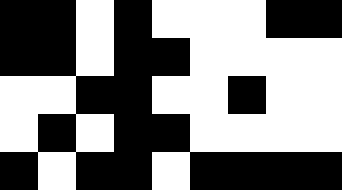[["black", "black", "white", "black", "white", "white", "white", "black", "black"], ["black", "black", "white", "black", "black", "white", "white", "white", "white"], ["white", "white", "black", "black", "white", "white", "black", "white", "white"], ["white", "black", "white", "black", "black", "white", "white", "white", "white"], ["black", "white", "black", "black", "white", "black", "black", "black", "black"]]